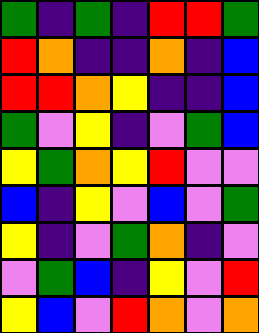[["green", "indigo", "green", "indigo", "red", "red", "green"], ["red", "orange", "indigo", "indigo", "orange", "indigo", "blue"], ["red", "red", "orange", "yellow", "indigo", "indigo", "blue"], ["green", "violet", "yellow", "indigo", "violet", "green", "blue"], ["yellow", "green", "orange", "yellow", "red", "violet", "violet"], ["blue", "indigo", "yellow", "violet", "blue", "violet", "green"], ["yellow", "indigo", "violet", "green", "orange", "indigo", "violet"], ["violet", "green", "blue", "indigo", "yellow", "violet", "red"], ["yellow", "blue", "violet", "red", "orange", "violet", "orange"]]